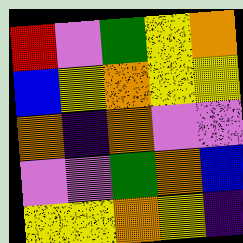[["red", "violet", "green", "yellow", "orange"], ["blue", "yellow", "orange", "yellow", "yellow"], ["orange", "indigo", "orange", "violet", "violet"], ["violet", "violet", "green", "orange", "blue"], ["yellow", "yellow", "orange", "yellow", "indigo"]]